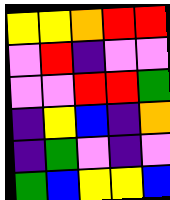[["yellow", "yellow", "orange", "red", "red"], ["violet", "red", "indigo", "violet", "violet"], ["violet", "violet", "red", "red", "green"], ["indigo", "yellow", "blue", "indigo", "orange"], ["indigo", "green", "violet", "indigo", "violet"], ["green", "blue", "yellow", "yellow", "blue"]]